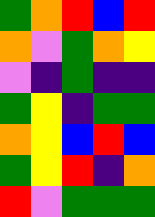[["green", "orange", "red", "blue", "red"], ["orange", "violet", "green", "orange", "yellow"], ["violet", "indigo", "green", "indigo", "indigo"], ["green", "yellow", "indigo", "green", "green"], ["orange", "yellow", "blue", "red", "blue"], ["green", "yellow", "red", "indigo", "orange"], ["red", "violet", "green", "green", "green"]]